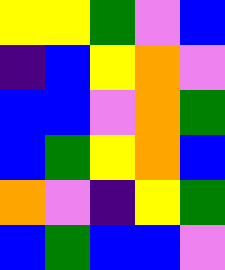[["yellow", "yellow", "green", "violet", "blue"], ["indigo", "blue", "yellow", "orange", "violet"], ["blue", "blue", "violet", "orange", "green"], ["blue", "green", "yellow", "orange", "blue"], ["orange", "violet", "indigo", "yellow", "green"], ["blue", "green", "blue", "blue", "violet"]]